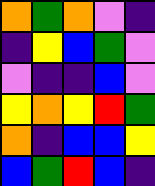[["orange", "green", "orange", "violet", "indigo"], ["indigo", "yellow", "blue", "green", "violet"], ["violet", "indigo", "indigo", "blue", "violet"], ["yellow", "orange", "yellow", "red", "green"], ["orange", "indigo", "blue", "blue", "yellow"], ["blue", "green", "red", "blue", "indigo"]]